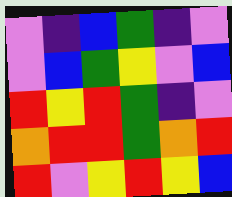[["violet", "indigo", "blue", "green", "indigo", "violet"], ["violet", "blue", "green", "yellow", "violet", "blue"], ["red", "yellow", "red", "green", "indigo", "violet"], ["orange", "red", "red", "green", "orange", "red"], ["red", "violet", "yellow", "red", "yellow", "blue"]]